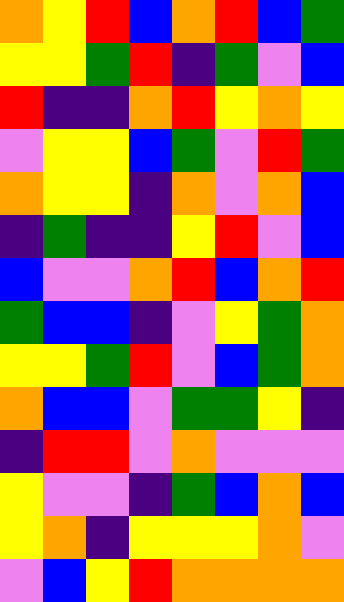[["orange", "yellow", "red", "blue", "orange", "red", "blue", "green"], ["yellow", "yellow", "green", "red", "indigo", "green", "violet", "blue"], ["red", "indigo", "indigo", "orange", "red", "yellow", "orange", "yellow"], ["violet", "yellow", "yellow", "blue", "green", "violet", "red", "green"], ["orange", "yellow", "yellow", "indigo", "orange", "violet", "orange", "blue"], ["indigo", "green", "indigo", "indigo", "yellow", "red", "violet", "blue"], ["blue", "violet", "violet", "orange", "red", "blue", "orange", "red"], ["green", "blue", "blue", "indigo", "violet", "yellow", "green", "orange"], ["yellow", "yellow", "green", "red", "violet", "blue", "green", "orange"], ["orange", "blue", "blue", "violet", "green", "green", "yellow", "indigo"], ["indigo", "red", "red", "violet", "orange", "violet", "violet", "violet"], ["yellow", "violet", "violet", "indigo", "green", "blue", "orange", "blue"], ["yellow", "orange", "indigo", "yellow", "yellow", "yellow", "orange", "violet"], ["violet", "blue", "yellow", "red", "orange", "orange", "orange", "orange"]]